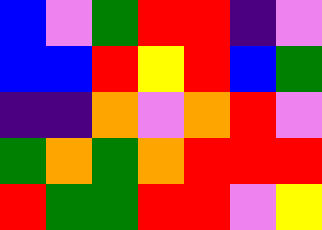[["blue", "violet", "green", "red", "red", "indigo", "violet"], ["blue", "blue", "red", "yellow", "red", "blue", "green"], ["indigo", "indigo", "orange", "violet", "orange", "red", "violet"], ["green", "orange", "green", "orange", "red", "red", "red"], ["red", "green", "green", "red", "red", "violet", "yellow"]]